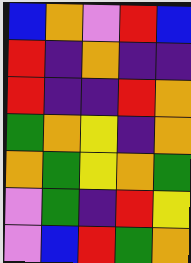[["blue", "orange", "violet", "red", "blue"], ["red", "indigo", "orange", "indigo", "indigo"], ["red", "indigo", "indigo", "red", "orange"], ["green", "orange", "yellow", "indigo", "orange"], ["orange", "green", "yellow", "orange", "green"], ["violet", "green", "indigo", "red", "yellow"], ["violet", "blue", "red", "green", "orange"]]